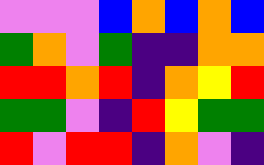[["violet", "violet", "violet", "blue", "orange", "blue", "orange", "blue"], ["green", "orange", "violet", "green", "indigo", "indigo", "orange", "orange"], ["red", "red", "orange", "red", "indigo", "orange", "yellow", "red"], ["green", "green", "violet", "indigo", "red", "yellow", "green", "green"], ["red", "violet", "red", "red", "indigo", "orange", "violet", "indigo"]]